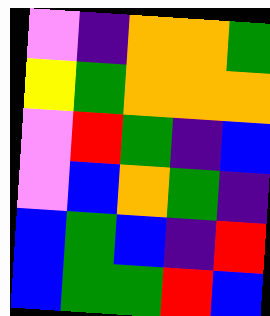[["violet", "indigo", "orange", "orange", "green"], ["yellow", "green", "orange", "orange", "orange"], ["violet", "red", "green", "indigo", "blue"], ["violet", "blue", "orange", "green", "indigo"], ["blue", "green", "blue", "indigo", "red"], ["blue", "green", "green", "red", "blue"]]